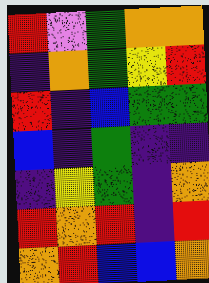[["red", "violet", "green", "orange", "orange"], ["indigo", "orange", "green", "yellow", "red"], ["red", "indigo", "blue", "green", "green"], ["blue", "indigo", "green", "indigo", "indigo"], ["indigo", "yellow", "green", "indigo", "orange"], ["red", "orange", "red", "indigo", "red"], ["orange", "red", "blue", "blue", "orange"]]